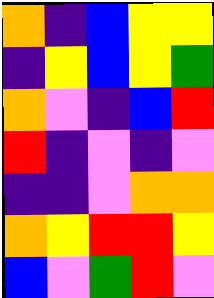[["orange", "indigo", "blue", "yellow", "yellow"], ["indigo", "yellow", "blue", "yellow", "green"], ["orange", "violet", "indigo", "blue", "red"], ["red", "indigo", "violet", "indigo", "violet"], ["indigo", "indigo", "violet", "orange", "orange"], ["orange", "yellow", "red", "red", "yellow"], ["blue", "violet", "green", "red", "violet"]]